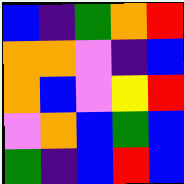[["blue", "indigo", "green", "orange", "red"], ["orange", "orange", "violet", "indigo", "blue"], ["orange", "blue", "violet", "yellow", "red"], ["violet", "orange", "blue", "green", "blue"], ["green", "indigo", "blue", "red", "blue"]]